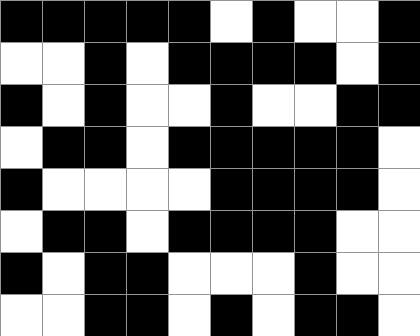[["black", "black", "black", "black", "black", "white", "black", "white", "white", "black"], ["white", "white", "black", "white", "black", "black", "black", "black", "white", "black"], ["black", "white", "black", "white", "white", "black", "white", "white", "black", "black"], ["white", "black", "black", "white", "black", "black", "black", "black", "black", "white"], ["black", "white", "white", "white", "white", "black", "black", "black", "black", "white"], ["white", "black", "black", "white", "black", "black", "black", "black", "white", "white"], ["black", "white", "black", "black", "white", "white", "white", "black", "white", "white"], ["white", "white", "black", "black", "white", "black", "white", "black", "black", "white"]]